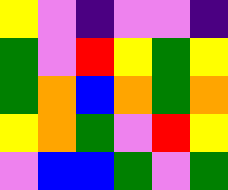[["yellow", "violet", "indigo", "violet", "violet", "indigo"], ["green", "violet", "red", "yellow", "green", "yellow"], ["green", "orange", "blue", "orange", "green", "orange"], ["yellow", "orange", "green", "violet", "red", "yellow"], ["violet", "blue", "blue", "green", "violet", "green"]]